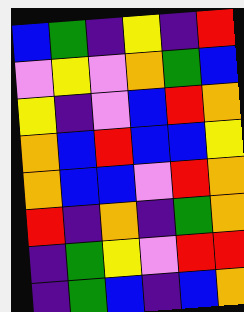[["blue", "green", "indigo", "yellow", "indigo", "red"], ["violet", "yellow", "violet", "orange", "green", "blue"], ["yellow", "indigo", "violet", "blue", "red", "orange"], ["orange", "blue", "red", "blue", "blue", "yellow"], ["orange", "blue", "blue", "violet", "red", "orange"], ["red", "indigo", "orange", "indigo", "green", "orange"], ["indigo", "green", "yellow", "violet", "red", "red"], ["indigo", "green", "blue", "indigo", "blue", "orange"]]